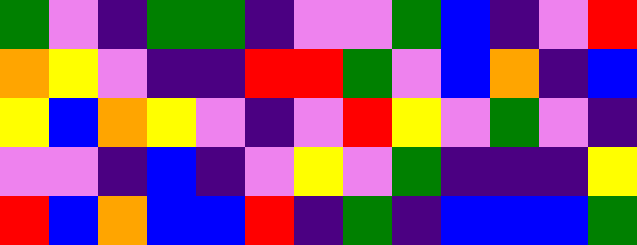[["green", "violet", "indigo", "green", "green", "indigo", "violet", "violet", "green", "blue", "indigo", "violet", "red"], ["orange", "yellow", "violet", "indigo", "indigo", "red", "red", "green", "violet", "blue", "orange", "indigo", "blue"], ["yellow", "blue", "orange", "yellow", "violet", "indigo", "violet", "red", "yellow", "violet", "green", "violet", "indigo"], ["violet", "violet", "indigo", "blue", "indigo", "violet", "yellow", "violet", "green", "indigo", "indigo", "indigo", "yellow"], ["red", "blue", "orange", "blue", "blue", "red", "indigo", "green", "indigo", "blue", "blue", "blue", "green"]]